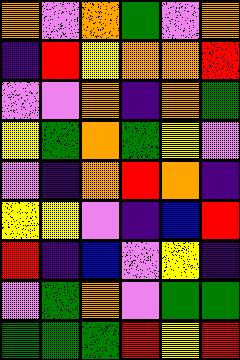[["orange", "violet", "orange", "green", "violet", "orange"], ["indigo", "red", "yellow", "orange", "orange", "red"], ["violet", "violet", "orange", "indigo", "orange", "green"], ["yellow", "green", "orange", "green", "yellow", "violet"], ["violet", "indigo", "orange", "red", "orange", "indigo"], ["yellow", "yellow", "violet", "indigo", "blue", "red"], ["red", "indigo", "blue", "violet", "yellow", "indigo"], ["violet", "green", "orange", "violet", "green", "green"], ["green", "green", "green", "red", "yellow", "red"]]